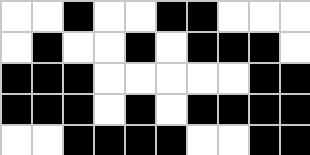[["white", "white", "black", "white", "white", "black", "black", "white", "white", "white"], ["white", "black", "white", "white", "black", "white", "black", "black", "black", "white"], ["black", "black", "black", "white", "white", "white", "white", "white", "black", "black"], ["black", "black", "black", "white", "black", "white", "black", "black", "black", "black"], ["white", "white", "black", "black", "black", "black", "white", "white", "black", "black"]]